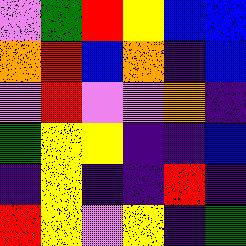[["violet", "green", "red", "yellow", "blue", "blue"], ["orange", "red", "blue", "orange", "indigo", "blue"], ["violet", "red", "violet", "violet", "orange", "indigo"], ["green", "yellow", "yellow", "indigo", "indigo", "blue"], ["indigo", "yellow", "indigo", "indigo", "red", "indigo"], ["red", "yellow", "violet", "yellow", "indigo", "green"]]